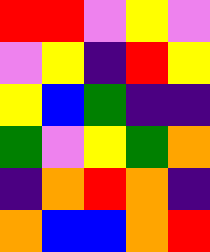[["red", "red", "violet", "yellow", "violet"], ["violet", "yellow", "indigo", "red", "yellow"], ["yellow", "blue", "green", "indigo", "indigo"], ["green", "violet", "yellow", "green", "orange"], ["indigo", "orange", "red", "orange", "indigo"], ["orange", "blue", "blue", "orange", "red"]]